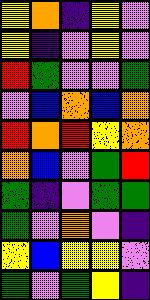[["yellow", "orange", "indigo", "yellow", "violet"], ["yellow", "indigo", "violet", "yellow", "violet"], ["red", "green", "violet", "violet", "green"], ["violet", "blue", "orange", "blue", "orange"], ["red", "orange", "red", "yellow", "orange"], ["orange", "blue", "violet", "green", "red"], ["green", "indigo", "violet", "green", "green"], ["green", "violet", "orange", "violet", "indigo"], ["yellow", "blue", "yellow", "yellow", "violet"], ["green", "violet", "green", "yellow", "indigo"]]